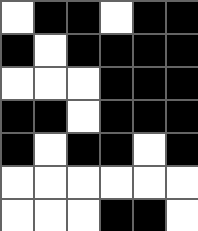[["white", "black", "black", "white", "black", "black"], ["black", "white", "black", "black", "black", "black"], ["white", "white", "white", "black", "black", "black"], ["black", "black", "white", "black", "black", "black"], ["black", "white", "black", "black", "white", "black"], ["white", "white", "white", "white", "white", "white"], ["white", "white", "white", "black", "black", "white"]]